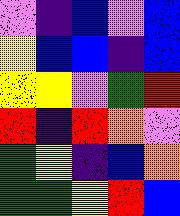[["violet", "indigo", "blue", "violet", "blue"], ["yellow", "blue", "blue", "indigo", "blue"], ["yellow", "yellow", "violet", "green", "red"], ["red", "indigo", "red", "orange", "violet"], ["green", "yellow", "indigo", "blue", "orange"], ["green", "green", "yellow", "red", "blue"]]